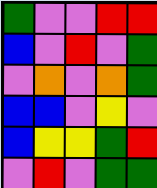[["green", "violet", "violet", "red", "red"], ["blue", "violet", "red", "violet", "green"], ["violet", "orange", "violet", "orange", "green"], ["blue", "blue", "violet", "yellow", "violet"], ["blue", "yellow", "yellow", "green", "red"], ["violet", "red", "violet", "green", "green"]]